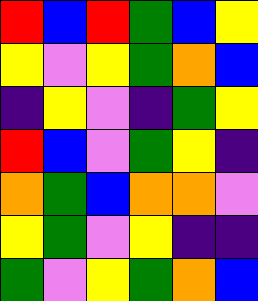[["red", "blue", "red", "green", "blue", "yellow"], ["yellow", "violet", "yellow", "green", "orange", "blue"], ["indigo", "yellow", "violet", "indigo", "green", "yellow"], ["red", "blue", "violet", "green", "yellow", "indigo"], ["orange", "green", "blue", "orange", "orange", "violet"], ["yellow", "green", "violet", "yellow", "indigo", "indigo"], ["green", "violet", "yellow", "green", "orange", "blue"]]